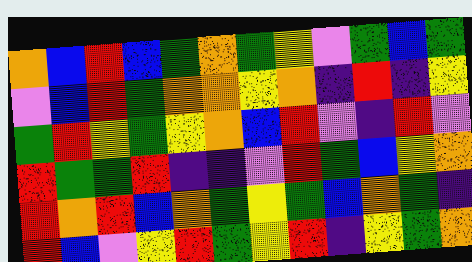[["orange", "blue", "red", "blue", "green", "orange", "green", "yellow", "violet", "green", "blue", "green"], ["violet", "blue", "red", "green", "orange", "orange", "yellow", "orange", "indigo", "red", "indigo", "yellow"], ["green", "red", "yellow", "green", "yellow", "orange", "blue", "red", "violet", "indigo", "red", "violet"], ["red", "green", "green", "red", "indigo", "indigo", "violet", "red", "green", "blue", "yellow", "orange"], ["red", "orange", "red", "blue", "orange", "green", "yellow", "green", "blue", "orange", "green", "indigo"], ["red", "blue", "violet", "yellow", "red", "green", "yellow", "red", "indigo", "yellow", "green", "orange"]]